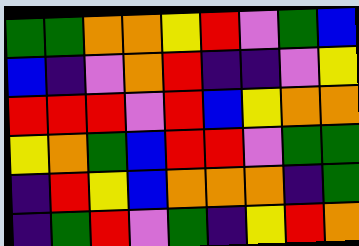[["green", "green", "orange", "orange", "yellow", "red", "violet", "green", "blue"], ["blue", "indigo", "violet", "orange", "red", "indigo", "indigo", "violet", "yellow"], ["red", "red", "red", "violet", "red", "blue", "yellow", "orange", "orange"], ["yellow", "orange", "green", "blue", "red", "red", "violet", "green", "green"], ["indigo", "red", "yellow", "blue", "orange", "orange", "orange", "indigo", "green"], ["indigo", "green", "red", "violet", "green", "indigo", "yellow", "red", "orange"]]